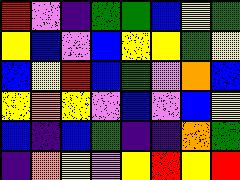[["red", "violet", "indigo", "green", "green", "blue", "yellow", "green"], ["yellow", "blue", "violet", "blue", "yellow", "yellow", "green", "yellow"], ["blue", "yellow", "red", "blue", "green", "violet", "orange", "blue"], ["yellow", "orange", "yellow", "violet", "blue", "violet", "blue", "yellow"], ["blue", "indigo", "blue", "green", "indigo", "indigo", "orange", "green"], ["indigo", "orange", "yellow", "violet", "yellow", "red", "yellow", "red"]]